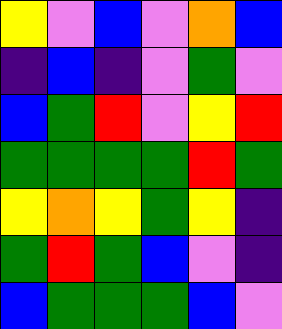[["yellow", "violet", "blue", "violet", "orange", "blue"], ["indigo", "blue", "indigo", "violet", "green", "violet"], ["blue", "green", "red", "violet", "yellow", "red"], ["green", "green", "green", "green", "red", "green"], ["yellow", "orange", "yellow", "green", "yellow", "indigo"], ["green", "red", "green", "blue", "violet", "indigo"], ["blue", "green", "green", "green", "blue", "violet"]]